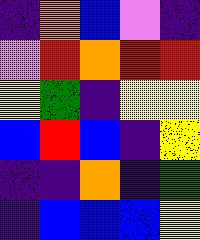[["indigo", "orange", "blue", "violet", "indigo"], ["violet", "red", "orange", "red", "red"], ["yellow", "green", "indigo", "yellow", "yellow"], ["blue", "red", "blue", "indigo", "yellow"], ["indigo", "indigo", "orange", "indigo", "green"], ["indigo", "blue", "blue", "blue", "yellow"]]